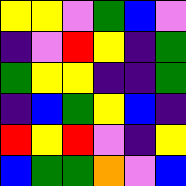[["yellow", "yellow", "violet", "green", "blue", "violet"], ["indigo", "violet", "red", "yellow", "indigo", "green"], ["green", "yellow", "yellow", "indigo", "indigo", "green"], ["indigo", "blue", "green", "yellow", "blue", "indigo"], ["red", "yellow", "red", "violet", "indigo", "yellow"], ["blue", "green", "green", "orange", "violet", "blue"]]